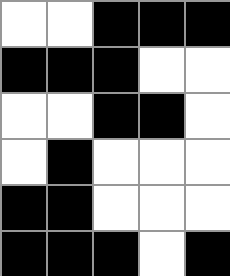[["white", "white", "black", "black", "black"], ["black", "black", "black", "white", "white"], ["white", "white", "black", "black", "white"], ["white", "black", "white", "white", "white"], ["black", "black", "white", "white", "white"], ["black", "black", "black", "white", "black"]]